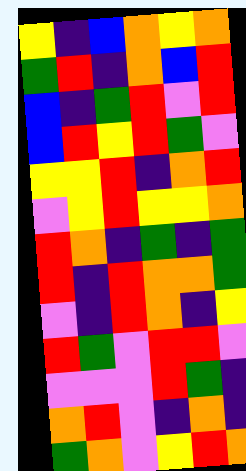[["yellow", "indigo", "blue", "orange", "yellow", "orange"], ["green", "red", "indigo", "orange", "blue", "red"], ["blue", "indigo", "green", "red", "violet", "red"], ["blue", "red", "yellow", "red", "green", "violet"], ["yellow", "yellow", "red", "indigo", "orange", "red"], ["violet", "yellow", "red", "yellow", "yellow", "orange"], ["red", "orange", "indigo", "green", "indigo", "green"], ["red", "indigo", "red", "orange", "orange", "green"], ["violet", "indigo", "red", "orange", "indigo", "yellow"], ["red", "green", "violet", "red", "red", "violet"], ["violet", "violet", "violet", "red", "green", "indigo"], ["orange", "red", "violet", "indigo", "orange", "indigo"], ["green", "orange", "violet", "yellow", "red", "orange"]]